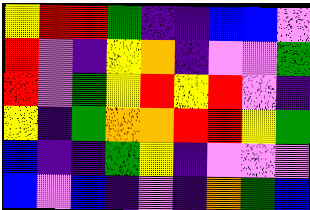[["yellow", "red", "red", "green", "indigo", "indigo", "blue", "blue", "violet"], ["red", "violet", "indigo", "yellow", "orange", "indigo", "violet", "violet", "green"], ["red", "violet", "green", "yellow", "red", "yellow", "red", "violet", "indigo"], ["yellow", "indigo", "green", "orange", "orange", "red", "red", "yellow", "green"], ["blue", "indigo", "indigo", "green", "yellow", "indigo", "violet", "violet", "violet"], ["blue", "violet", "blue", "indigo", "violet", "indigo", "orange", "green", "blue"]]